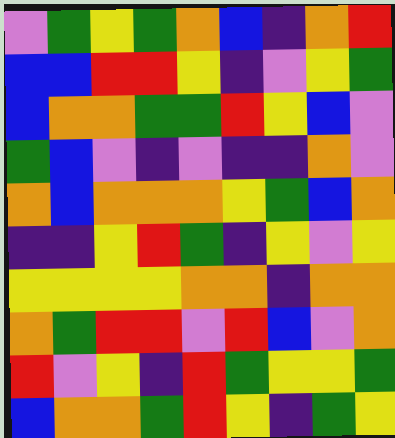[["violet", "green", "yellow", "green", "orange", "blue", "indigo", "orange", "red"], ["blue", "blue", "red", "red", "yellow", "indigo", "violet", "yellow", "green"], ["blue", "orange", "orange", "green", "green", "red", "yellow", "blue", "violet"], ["green", "blue", "violet", "indigo", "violet", "indigo", "indigo", "orange", "violet"], ["orange", "blue", "orange", "orange", "orange", "yellow", "green", "blue", "orange"], ["indigo", "indigo", "yellow", "red", "green", "indigo", "yellow", "violet", "yellow"], ["yellow", "yellow", "yellow", "yellow", "orange", "orange", "indigo", "orange", "orange"], ["orange", "green", "red", "red", "violet", "red", "blue", "violet", "orange"], ["red", "violet", "yellow", "indigo", "red", "green", "yellow", "yellow", "green"], ["blue", "orange", "orange", "green", "red", "yellow", "indigo", "green", "yellow"]]